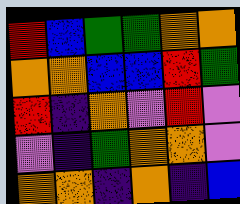[["red", "blue", "green", "green", "orange", "orange"], ["orange", "orange", "blue", "blue", "red", "green"], ["red", "indigo", "orange", "violet", "red", "violet"], ["violet", "indigo", "green", "orange", "orange", "violet"], ["orange", "orange", "indigo", "orange", "indigo", "blue"]]